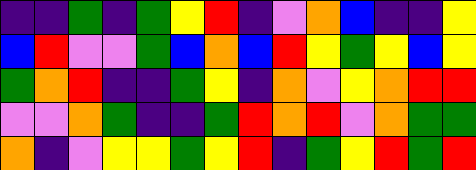[["indigo", "indigo", "green", "indigo", "green", "yellow", "red", "indigo", "violet", "orange", "blue", "indigo", "indigo", "yellow"], ["blue", "red", "violet", "violet", "green", "blue", "orange", "blue", "red", "yellow", "green", "yellow", "blue", "yellow"], ["green", "orange", "red", "indigo", "indigo", "green", "yellow", "indigo", "orange", "violet", "yellow", "orange", "red", "red"], ["violet", "violet", "orange", "green", "indigo", "indigo", "green", "red", "orange", "red", "violet", "orange", "green", "green"], ["orange", "indigo", "violet", "yellow", "yellow", "green", "yellow", "red", "indigo", "green", "yellow", "red", "green", "red"]]